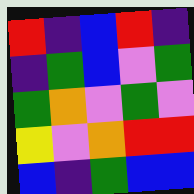[["red", "indigo", "blue", "red", "indigo"], ["indigo", "green", "blue", "violet", "green"], ["green", "orange", "violet", "green", "violet"], ["yellow", "violet", "orange", "red", "red"], ["blue", "indigo", "green", "blue", "blue"]]